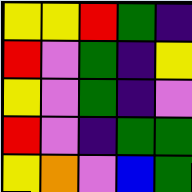[["yellow", "yellow", "red", "green", "indigo"], ["red", "violet", "green", "indigo", "yellow"], ["yellow", "violet", "green", "indigo", "violet"], ["red", "violet", "indigo", "green", "green"], ["yellow", "orange", "violet", "blue", "green"]]